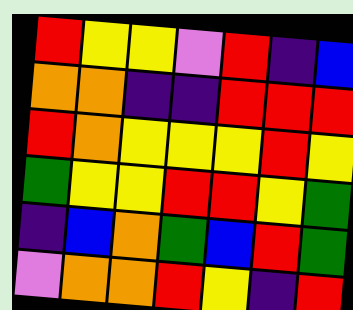[["red", "yellow", "yellow", "violet", "red", "indigo", "blue"], ["orange", "orange", "indigo", "indigo", "red", "red", "red"], ["red", "orange", "yellow", "yellow", "yellow", "red", "yellow"], ["green", "yellow", "yellow", "red", "red", "yellow", "green"], ["indigo", "blue", "orange", "green", "blue", "red", "green"], ["violet", "orange", "orange", "red", "yellow", "indigo", "red"]]